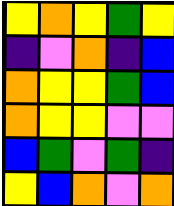[["yellow", "orange", "yellow", "green", "yellow"], ["indigo", "violet", "orange", "indigo", "blue"], ["orange", "yellow", "yellow", "green", "blue"], ["orange", "yellow", "yellow", "violet", "violet"], ["blue", "green", "violet", "green", "indigo"], ["yellow", "blue", "orange", "violet", "orange"]]